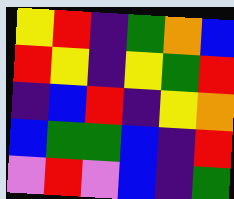[["yellow", "red", "indigo", "green", "orange", "blue"], ["red", "yellow", "indigo", "yellow", "green", "red"], ["indigo", "blue", "red", "indigo", "yellow", "orange"], ["blue", "green", "green", "blue", "indigo", "red"], ["violet", "red", "violet", "blue", "indigo", "green"]]